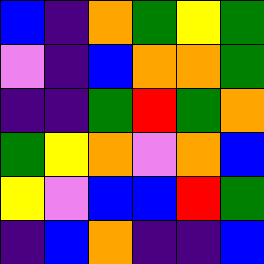[["blue", "indigo", "orange", "green", "yellow", "green"], ["violet", "indigo", "blue", "orange", "orange", "green"], ["indigo", "indigo", "green", "red", "green", "orange"], ["green", "yellow", "orange", "violet", "orange", "blue"], ["yellow", "violet", "blue", "blue", "red", "green"], ["indigo", "blue", "orange", "indigo", "indigo", "blue"]]